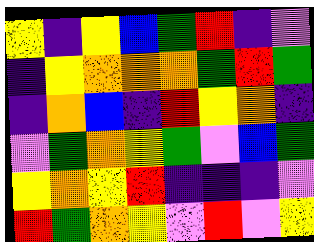[["yellow", "indigo", "yellow", "blue", "green", "red", "indigo", "violet"], ["indigo", "yellow", "orange", "orange", "orange", "green", "red", "green"], ["indigo", "orange", "blue", "indigo", "red", "yellow", "orange", "indigo"], ["violet", "green", "orange", "yellow", "green", "violet", "blue", "green"], ["yellow", "orange", "yellow", "red", "indigo", "indigo", "indigo", "violet"], ["red", "green", "orange", "yellow", "violet", "red", "violet", "yellow"]]